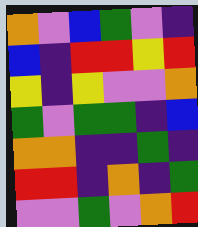[["orange", "violet", "blue", "green", "violet", "indigo"], ["blue", "indigo", "red", "red", "yellow", "red"], ["yellow", "indigo", "yellow", "violet", "violet", "orange"], ["green", "violet", "green", "green", "indigo", "blue"], ["orange", "orange", "indigo", "indigo", "green", "indigo"], ["red", "red", "indigo", "orange", "indigo", "green"], ["violet", "violet", "green", "violet", "orange", "red"]]